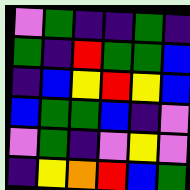[["violet", "green", "indigo", "indigo", "green", "indigo"], ["green", "indigo", "red", "green", "green", "blue"], ["indigo", "blue", "yellow", "red", "yellow", "blue"], ["blue", "green", "green", "blue", "indigo", "violet"], ["violet", "green", "indigo", "violet", "yellow", "violet"], ["indigo", "yellow", "orange", "red", "blue", "green"]]